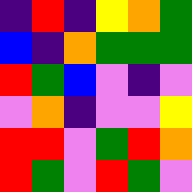[["indigo", "red", "indigo", "yellow", "orange", "green"], ["blue", "indigo", "orange", "green", "green", "green"], ["red", "green", "blue", "violet", "indigo", "violet"], ["violet", "orange", "indigo", "violet", "violet", "yellow"], ["red", "red", "violet", "green", "red", "orange"], ["red", "green", "violet", "red", "green", "violet"]]